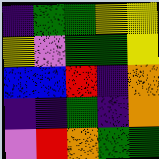[["indigo", "green", "green", "yellow", "yellow"], ["yellow", "violet", "green", "green", "yellow"], ["blue", "blue", "red", "indigo", "orange"], ["indigo", "indigo", "green", "indigo", "orange"], ["violet", "red", "orange", "green", "green"]]